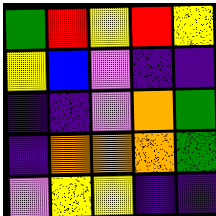[["green", "red", "yellow", "red", "yellow"], ["yellow", "blue", "violet", "indigo", "indigo"], ["indigo", "indigo", "violet", "orange", "green"], ["indigo", "orange", "orange", "orange", "green"], ["violet", "yellow", "yellow", "indigo", "indigo"]]